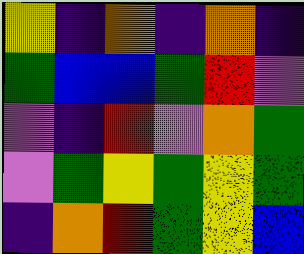[["yellow", "indigo", "orange", "indigo", "orange", "indigo"], ["green", "blue", "blue", "green", "red", "violet"], ["violet", "indigo", "red", "violet", "orange", "green"], ["violet", "green", "yellow", "green", "yellow", "green"], ["indigo", "orange", "red", "green", "yellow", "blue"]]